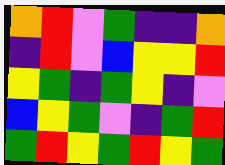[["orange", "red", "violet", "green", "indigo", "indigo", "orange"], ["indigo", "red", "violet", "blue", "yellow", "yellow", "red"], ["yellow", "green", "indigo", "green", "yellow", "indigo", "violet"], ["blue", "yellow", "green", "violet", "indigo", "green", "red"], ["green", "red", "yellow", "green", "red", "yellow", "green"]]